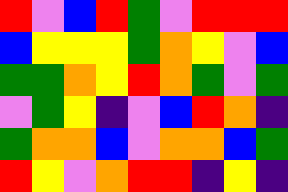[["red", "violet", "blue", "red", "green", "violet", "red", "red", "red"], ["blue", "yellow", "yellow", "yellow", "green", "orange", "yellow", "violet", "blue"], ["green", "green", "orange", "yellow", "red", "orange", "green", "violet", "green"], ["violet", "green", "yellow", "indigo", "violet", "blue", "red", "orange", "indigo"], ["green", "orange", "orange", "blue", "violet", "orange", "orange", "blue", "green"], ["red", "yellow", "violet", "orange", "red", "red", "indigo", "yellow", "indigo"]]